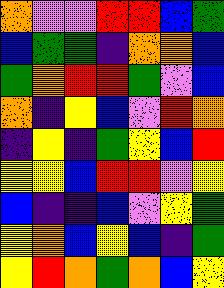[["orange", "violet", "violet", "red", "red", "blue", "green"], ["blue", "green", "green", "indigo", "orange", "orange", "blue"], ["green", "orange", "red", "red", "green", "violet", "blue"], ["orange", "indigo", "yellow", "blue", "violet", "red", "orange"], ["indigo", "yellow", "indigo", "green", "yellow", "blue", "red"], ["yellow", "yellow", "blue", "red", "red", "violet", "yellow"], ["blue", "indigo", "indigo", "blue", "violet", "yellow", "green"], ["yellow", "orange", "blue", "yellow", "blue", "indigo", "green"], ["yellow", "red", "orange", "green", "orange", "blue", "yellow"]]